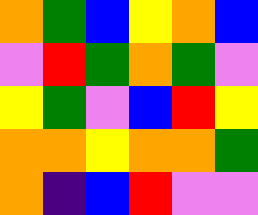[["orange", "green", "blue", "yellow", "orange", "blue"], ["violet", "red", "green", "orange", "green", "violet"], ["yellow", "green", "violet", "blue", "red", "yellow"], ["orange", "orange", "yellow", "orange", "orange", "green"], ["orange", "indigo", "blue", "red", "violet", "violet"]]